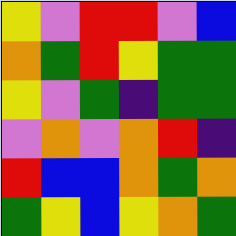[["yellow", "violet", "red", "red", "violet", "blue"], ["orange", "green", "red", "yellow", "green", "green"], ["yellow", "violet", "green", "indigo", "green", "green"], ["violet", "orange", "violet", "orange", "red", "indigo"], ["red", "blue", "blue", "orange", "green", "orange"], ["green", "yellow", "blue", "yellow", "orange", "green"]]